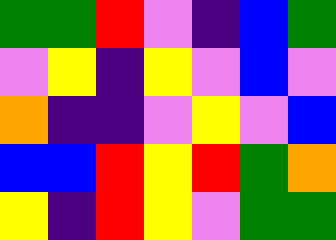[["green", "green", "red", "violet", "indigo", "blue", "green"], ["violet", "yellow", "indigo", "yellow", "violet", "blue", "violet"], ["orange", "indigo", "indigo", "violet", "yellow", "violet", "blue"], ["blue", "blue", "red", "yellow", "red", "green", "orange"], ["yellow", "indigo", "red", "yellow", "violet", "green", "green"]]